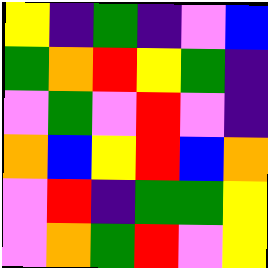[["yellow", "indigo", "green", "indigo", "violet", "blue"], ["green", "orange", "red", "yellow", "green", "indigo"], ["violet", "green", "violet", "red", "violet", "indigo"], ["orange", "blue", "yellow", "red", "blue", "orange"], ["violet", "red", "indigo", "green", "green", "yellow"], ["violet", "orange", "green", "red", "violet", "yellow"]]